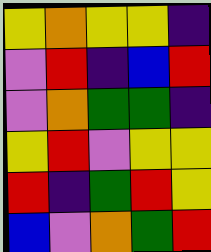[["yellow", "orange", "yellow", "yellow", "indigo"], ["violet", "red", "indigo", "blue", "red"], ["violet", "orange", "green", "green", "indigo"], ["yellow", "red", "violet", "yellow", "yellow"], ["red", "indigo", "green", "red", "yellow"], ["blue", "violet", "orange", "green", "red"]]